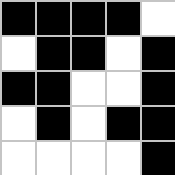[["black", "black", "black", "black", "white"], ["white", "black", "black", "white", "black"], ["black", "black", "white", "white", "black"], ["white", "black", "white", "black", "black"], ["white", "white", "white", "white", "black"]]